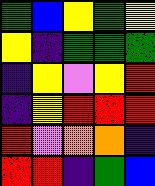[["green", "blue", "yellow", "green", "yellow"], ["yellow", "indigo", "green", "green", "green"], ["indigo", "yellow", "violet", "yellow", "red"], ["indigo", "yellow", "red", "red", "red"], ["red", "violet", "orange", "orange", "indigo"], ["red", "red", "indigo", "green", "blue"]]